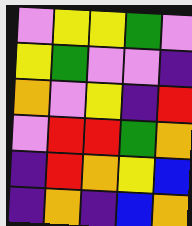[["violet", "yellow", "yellow", "green", "violet"], ["yellow", "green", "violet", "violet", "indigo"], ["orange", "violet", "yellow", "indigo", "red"], ["violet", "red", "red", "green", "orange"], ["indigo", "red", "orange", "yellow", "blue"], ["indigo", "orange", "indigo", "blue", "orange"]]